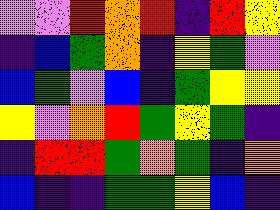[["violet", "violet", "red", "orange", "red", "indigo", "red", "yellow"], ["indigo", "blue", "green", "orange", "indigo", "yellow", "green", "violet"], ["blue", "green", "violet", "blue", "indigo", "green", "yellow", "yellow"], ["yellow", "violet", "orange", "red", "green", "yellow", "green", "indigo"], ["indigo", "red", "red", "green", "orange", "green", "indigo", "orange"], ["blue", "indigo", "indigo", "green", "green", "yellow", "blue", "indigo"]]